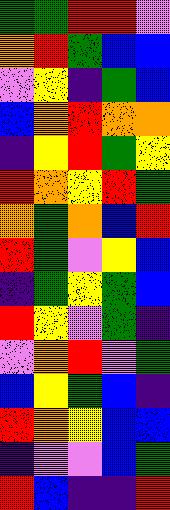[["green", "green", "red", "red", "violet"], ["orange", "red", "green", "blue", "blue"], ["violet", "yellow", "indigo", "green", "blue"], ["blue", "orange", "red", "orange", "orange"], ["indigo", "yellow", "red", "green", "yellow"], ["red", "orange", "yellow", "red", "green"], ["orange", "green", "orange", "blue", "red"], ["red", "green", "violet", "yellow", "blue"], ["indigo", "green", "yellow", "green", "blue"], ["red", "yellow", "violet", "green", "indigo"], ["violet", "orange", "red", "violet", "green"], ["blue", "yellow", "green", "blue", "indigo"], ["red", "orange", "yellow", "blue", "blue"], ["indigo", "violet", "violet", "blue", "green"], ["red", "blue", "indigo", "indigo", "red"]]